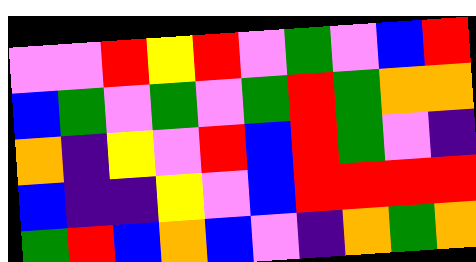[["violet", "violet", "red", "yellow", "red", "violet", "green", "violet", "blue", "red"], ["blue", "green", "violet", "green", "violet", "green", "red", "green", "orange", "orange"], ["orange", "indigo", "yellow", "violet", "red", "blue", "red", "green", "violet", "indigo"], ["blue", "indigo", "indigo", "yellow", "violet", "blue", "red", "red", "red", "red"], ["green", "red", "blue", "orange", "blue", "violet", "indigo", "orange", "green", "orange"]]